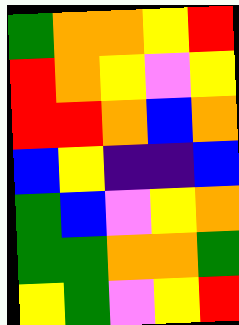[["green", "orange", "orange", "yellow", "red"], ["red", "orange", "yellow", "violet", "yellow"], ["red", "red", "orange", "blue", "orange"], ["blue", "yellow", "indigo", "indigo", "blue"], ["green", "blue", "violet", "yellow", "orange"], ["green", "green", "orange", "orange", "green"], ["yellow", "green", "violet", "yellow", "red"]]